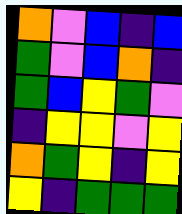[["orange", "violet", "blue", "indigo", "blue"], ["green", "violet", "blue", "orange", "indigo"], ["green", "blue", "yellow", "green", "violet"], ["indigo", "yellow", "yellow", "violet", "yellow"], ["orange", "green", "yellow", "indigo", "yellow"], ["yellow", "indigo", "green", "green", "green"]]